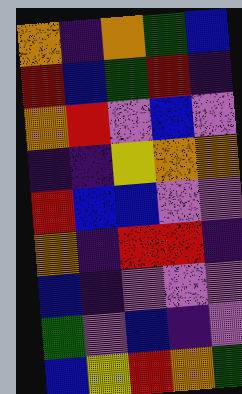[["orange", "indigo", "orange", "green", "blue"], ["red", "blue", "green", "red", "indigo"], ["orange", "red", "violet", "blue", "violet"], ["indigo", "indigo", "yellow", "orange", "orange"], ["red", "blue", "blue", "violet", "violet"], ["orange", "indigo", "red", "red", "indigo"], ["blue", "indigo", "violet", "violet", "violet"], ["green", "violet", "blue", "indigo", "violet"], ["blue", "yellow", "red", "orange", "green"]]